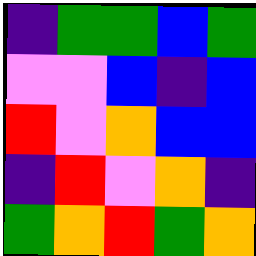[["indigo", "green", "green", "blue", "green"], ["violet", "violet", "blue", "indigo", "blue"], ["red", "violet", "orange", "blue", "blue"], ["indigo", "red", "violet", "orange", "indigo"], ["green", "orange", "red", "green", "orange"]]